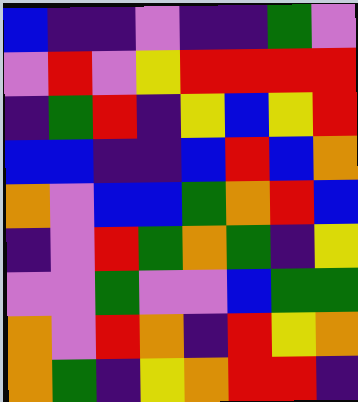[["blue", "indigo", "indigo", "violet", "indigo", "indigo", "green", "violet"], ["violet", "red", "violet", "yellow", "red", "red", "red", "red"], ["indigo", "green", "red", "indigo", "yellow", "blue", "yellow", "red"], ["blue", "blue", "indigo", "indigo", "blue", "red", "blue", "orange"], ["orange", "violet", "blue", "blue", "green", "orange", "red", "blue"], ["indigo", "violet", "red", "green", "orange", "green", "indigo", "yellow"], ["violet", "violet", "green", "violet", "violet", "blue", "green", "green"], ["orange", "violet", "red", "orange", "indigo", "red", "yellow", "orange"], ["orange", "green", "indigo", "yellow", "orange", "red", "red", "indigo"]]